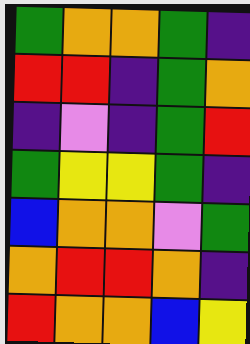[["green", "orange", "orange", "green", "indigo"], ["red", "red", "indigo", "green", "orange"], ["indigo", "violet", "indigo", "green", "red"], ["green", "yellow", "yellow", "green", "indigo"], ["blue", "orange", "orange", "violet", "green"], ["orange", "red", "red", "orange", "indigo"], ["red", "orange", "orange", "blue", "yellow"]]